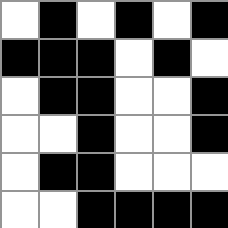[["white", "black", "white", "black", "white", "black"], ["black", "black", "black", "white", "black", "white"], ["white", "black", "black", "white", "white", "black"], ["white", "white", "black", "white", "white", "black"], ["white", "black", "black", "white", "white", "white"], ["white", "white", "black", "black", "black", "black"]]